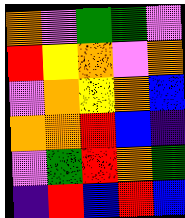[["orange", "violet", "green", "green", "violet"], ["red", "yellow", "orange", "violet", "orange"], ["violet", "orange", "yellow", "orange", "blue"], ["orange", "orange", "red", "blue", "indigo"], ["violet", "green", "red", "orange", "green"], ["indigo", "red", "blue", "red", "blue"]]